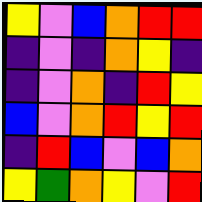[["yellow", "violet", "blue", "orange", "red", "red"], ["indigo", "violet", "indigo", "orange", "yellow", "indigo"], ["indigo", "violet", "orange", "indigo", "red", "yellow"], ["blue", "violet", "orange", "red", "yellow", "red"], ["indigo", "red", "blue", "violet", "blue", "orange"], ["yellow", "green", "orange", "yellow", "violet", "red"]]